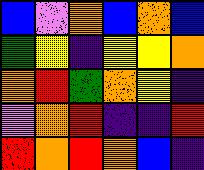[["blue", "violet", "orange", "blue", "orange", "blue"], ["green", "yellow", "indigo", "yellow", "yellow", "orange"], ["orange", "red", "green", "orange", "yellow", "indigo"], ["violet", "orange", "red", "indigo", "indigo", "red"], ["red", "orange", "red", "orange", "blue", "indigo"]]